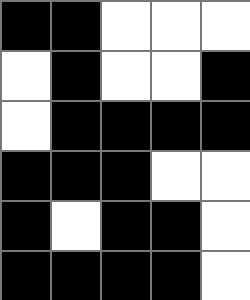[["black", "black", "white", "white", "white"], ["white", "black", "white", "white", "black"], ["white", "black", "black", "black", "black"], ["black", "black", "black", "white", "white"], ["black", "white", "black", "black", "white"], ["black", "black", "black", "black", "white"]]